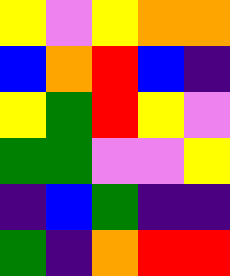[["yellow", "violet", "yellow", "orange", "orange"], ["blue", "orange", "red", "blue", "indigo"], ["yellow", "green", "red", "yellow", "violet"], ["green", "green", "violet", "violet", "yellow"], ["indigo", "blue", "green", "indigo", "indigo"], ["green", "indigo", "orange", "red", "red"]]